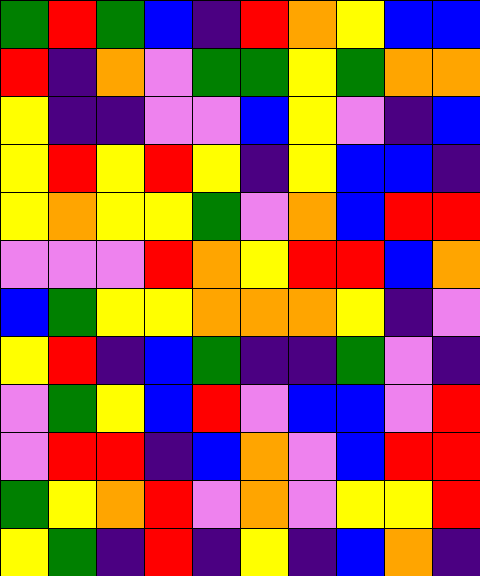[["green", "red", "green", "blue", "indigo", "red", "orange", "yellow", "blue", "blue"], ["red", "indigo", "orange", "violet", "green", "green", "yellow", "green", "orange", "orange"], ["yellow", "indigo", "indigo", "violet", "violet", "blue", "yellow", "violet", "indigo", "blue"], ["yellow", "red", "yellow", "red", "yellow", "indigo", "yellow", "blue", "blue", "indigo"], ["yellow", "orange", "yellow", "yellow", "green", "violet", "orange", "blue", "red", "red"], ["violet", "violet", "violet", "red", "orange", "yellow", "red", "red", "blue", "orange"], ["blue", "green", "yellow", "yellow", "orange", "orange", "orange", "yellow", "indigo", "violet"], ["yellow", "red", "indigo", "blue", "green", "indigo", "indigo", "green", "violet", "indigo"], ["violet", "green", "yellow", "blue", "red", "violet", "blue", "blue", "violet", "red"], ["violet", "red", "red", "indigo", "blue", "orange", "violet", "blue", "red", "red"], ["green", "yellow", "orange", "red", "violet", "orange", "violet", "yellow", "yellow", "red"], ["yellow", "green", "indigo", "red", "indigo", "yellow", "indigo", "blue", "orange", "indigo"]]